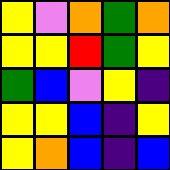[["yellow", "violet", "orange", "green", "orange"], ["yellow", "yellow", "red", "green", "yellow"], ["green", "blue", "violet", "yellow", "indigo"], ["yellow", "yellow", "blue", "indigo", "yellow"], ["yellow", "orange", "blue", "indigo", "blue"]]